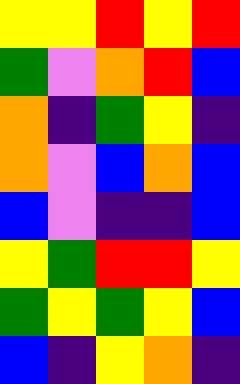[["yellow", "yellow", "red", "yellow", "red"], ["green", "violet", "orange", "red", "blue"], ["orange", "indigo", "green", "yellow", "indigo"], ["orange", "violet", "blue", "orange", "blue"], ["blue", "violet", "indigo", "indigo", "blue"], ["yellow", "green", "red", "red", "yellow"], ["green", "yellow", "green", "yellow", "blue"], ["blue", "indigo", "yellow", "orange", "indigo"]]